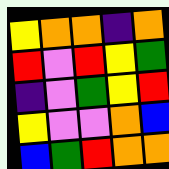[["yellow", "orange", "orange", "indigo", "orange"], ["red", "violet", "red", "yellow", "green"], ["indigo", "violet", "green", "yellow", "red"], ["yellow", "violet", "violet", "orange", "blue"], ["blue", "green", "red", "orange", "orange"]]